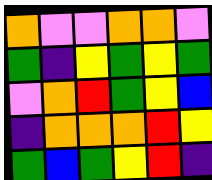[["orange", "violet", "violet", "orange", "orange", "violet"], ["green", "indigo", "yellow", "green", "yellow", "green"], ["violet", "orange", "red", "green", "yellow", "blue"], ["indigo", "orange", "orange", "orange", "red", "yellow"], ["green", "blue", "green", "yellow", "red", "indigo"]]